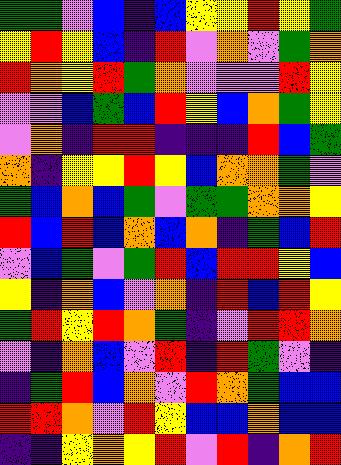[["green", "green", "violet", "blue", "indigo", "blue", "yellow", "yellow", "red", "yellow", "green"], ["yellow", "red", "yellow", "blue", "indigo", "red", "violet", "orange", "violet", "green", "orange"], ["red", "orange", "yellow", "red", "green", "orange", "violet", "violet", "violet", "red", "yellow"], ["violet", "violet", "blue", "green", "blue", "red", "yellow", "blue", "orange", "green", "yellow"], ["violet", "orange", "indigo", "red", "red", "indigo", "indigo", "indigo", "red", "blue", "green"], ["orange", "indigo", "yellow", "yellow", "red", "yellow", "blue", "orange", "orange", "green", "violet"], ["green", "blue", "orange", "blue", "green", "violet", "green", "green", "orange", "orange", "yellow"], ["red", "blue", "red", "blue", "orange", "blue", "orange", "indigo", "green", "blue", "red"], ["violet", "blue", "green", "violet", "green", "red", "blue", "red", "red", "yellow", "blue"], ["yellow", "indigo", "orange", "blue", "violet", "orange", "indigo", "red", "blue", "red", "yellow"], ["green", "red", "yellow", "red", "orange", "green", "indigo", "violet", "red", "red", "orange"], ["violet", "indigo", "orange", "blue", "violet", "red", "indigo", "red", "green", "violet", "indigo"], ["indigo", "green", "red", "blue", "orange", "violet", "red", "orange", "green", "blue", "blue"], ["red", "red", "orange", "violet", "red", "yellow", "blue", "blue", "orange", "blue", "blue"], ["indigo", "indigo", "yellow", "orange", "yellow", "red", "violet", "red", "indigo", "orange", "red"]]